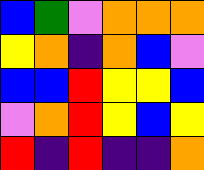[["blue", "green", "violet", "orange", "orange", "orange"], ["yellow", "orange", "indigo", "orange", "blue", "violet"], ["blue", "blue", "red", "yellow", "yellow", "blue"], ["violet", "orange", "red", "yellow", "blue", "yellow"], ["red", "indigo", "red", "indigo", "indigo", "orange"]]